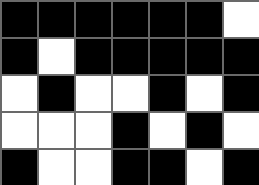[["black", "black", "black", "black", "black", "black", "white"], ["black", "white", "black", "black", "black", "black", "black"], ["white", "black", "white", "white", "black", "white", "black"], ["white", "white", "white", "black", "white", "black", "white"], ["black", "white", "white", "black", "black", "white", "black"]]